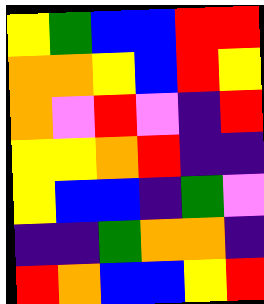[["yellow", "green", "blue", "blue", "red", "red"], ["orange", "orange", "yellow", "blue", "red", "yellow"], ["orange", "violet", "red", "violet", "indigo", "red"], ["yellow", "yellow", "orange", "red", "indigo", "indigo"], ["yellow", "blue", "blue", "indigo", "green", "violet"], ["indigo", "indigo", "green", "orange", "orange", "indigo"], ["red", "orange", "blue", "blue", "yellow", "red"]]